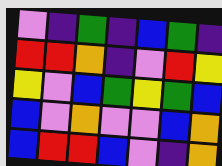[["violet", "indigo", "green", "indigo", "blue", "green", "indigo"], ["red", "red", "orange", "indigo", "violet", "red", "yellow"], ["yellow", "violet", "blue", "green", "yellow", "green", "blue"], ["blue", "violet", "orange", "violet", "violet", "blue", "orange"], ["blue", "red", "red", "blue", "violet", "indigo", "orange"]]